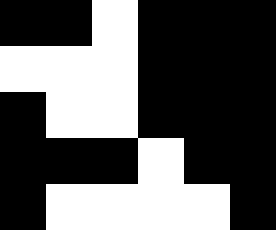[["black", "black", "white", "black", "black", "black"], ["white", "white", "white", "black", "black", "black"], ["black", "white", "white", "black", "black", "black"], ["black", "black", "black", "white", "black", "black"], ["black", "white", "white", "white", "white", "black"]]